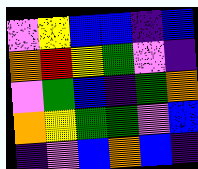[["violet", "yellow", "blue", "blue", "indigo", "blue"], ["orange", "red", "yellow", "green", "violet", "indigo"], ["violet", "green", "blue", "indigo", "green", "orange"], ["orange", "yellow", "green", "green", "violet", "blue"], ["indigo", "violet", "blue", "orange", "blue", "indigo"]]